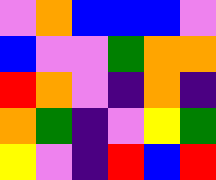[["violet", "orange", "blue", "blue", "blue", "violet"], ["blue", "violet", "violet", "green", "orange", "orange"], ["red", "orange", "violet", "indigo", "orange", "indigo"], ["orange", "green", "indigo", "violet", "yellow", "green"], ["yellow", "violet", "indigo", "red", "blue", "red"]]